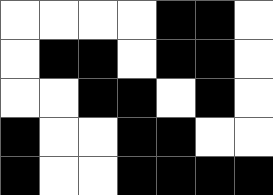[["white", "white", "white", "white", "black", "black", "white"], ["white", "black", "black", "white", "black", "black", "white"], ["white", "white", "black", "black", "white", "black", "white"], ["black", "white", "white", "black", "black", "white", "white"], ["black", "white", "white", "black", "black", "black", "black"]]